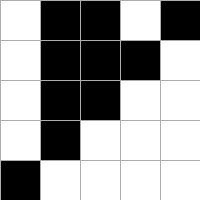[["white", "black", "black", "white", "black"], ["white", "black", "black", "black", "white"], ["white", "black", "black", "white", "white"], ["white", "black", "white", "white", "white"], ["black", "white", "white", "white", "white"]]